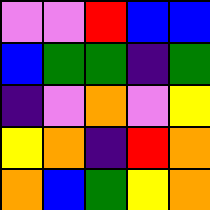[["violet", "violet", "red", "blue", "blue"], ["blue", "green", "green", "indigo", "green"], ["indigo", "violet", "orange", "violet", "yellow"], ["yellow", "orange", "indigo", "red", "orange"], ["orange", "blue", "green", "yellow", "orange"]]